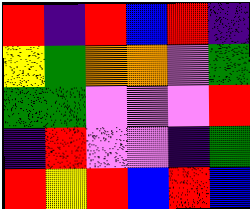[["red", "indigo", "red", "blue", "red", "indigo"], ["yellow", "green", "orange", "orange", "violet", "green"], ["green", "green", "violet", "violet", "violet", "red"], ["indigo", "red", "violet", "violet", "indigo", "green"], ["red", "yellow", "red", "blue", "red", "blue"]]